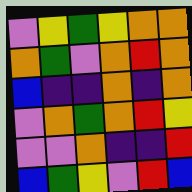[["violet", "yellow", "green", "yellow", "orange", "orange"], ["orange", "green", "violet", "orange", "red", "orange"], ["blue", "indigo", "indigo", "orange", "indigo", "orange"], ["violet", "orange", "green", "orange", "red", "yellow"], ["violet", "violet", "orange", "indigo", "indigo", "red"], ["blue", "green", "yellow", "violet", "red", "blue"]]